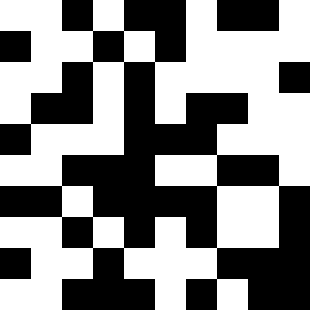[["white", "white", "black", "white", "black", "black", "white", "black", "black", "white"], ["black", "white", "white", "black", "white", "black", "white", "white", "white", "white"], ["white", "white", "black", "white", "black", "white", "white", "white", "white", "black"], ["white", "black", "black", "white", "black", "white", "black", "black", "white", "white"], ["black", "white", "white", "white", "black", "black", "black", "white", "white", "white"], ["white", "white", "black", "black", "black", "white", "white", "black", "black", "white"], ["black", "black", "white", "black", "black", "black", "black", "white", "white", "black"], ["white", "white", "black", "white", "black", "white", "black", "white", "white", "black"], ["black", "white", "white", "black", "white", "white", "white", "black", "black", "black"], ["white", "white", "black", "black", "black", "white", "black", "white", "black", "black"]]